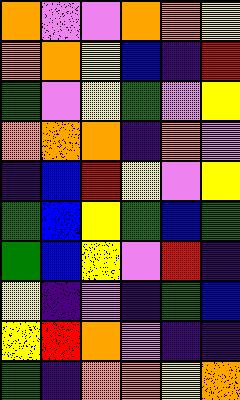[["orange", "violet", "violet", "orange", "orange", "yellow"], ["orange", "orange", "yellow", "blue", "indigo", "red"], ["green", "violet", "yellow", "green", "violet", "yellow"], ["orange", "orange", "orange", "indigo", "orange", "violet"], ["indigo", "blue", "red", "yellow", "violet", "yellow"], ["green", "blue", "yellow", "green", "blue", "green"], ["green", "blue", "yellow", "violet", "red", "indigo"], ["yellow", "indigo", "violet", "indigo", "green", "blue"], ["yellow", "red", "orange", "violet", "indigo", "indigo"], ["green", "indigo", "orange", "orange", "yellow", "orange"]]